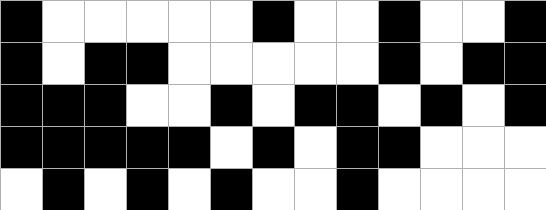[["black", "white", "white", "white", "white", "white", "black", "white", "white", "black", "white", "white", "black"], ["black", "white", "black", "black", "white", "white", "white", "white", "white", "black", "white", "black", "black"], ["black", "black", "black", "white", "white", "black", "white", "black", "black", "white", "black", "white", "black"], ["black", "black", "black", "black", "black", "white", "black", "white", "black", "black", "white", "white", "white"], ["white", "black", "white", "black", "white", "black", "white", "white", "black", "white", "white", "white", "white"]]